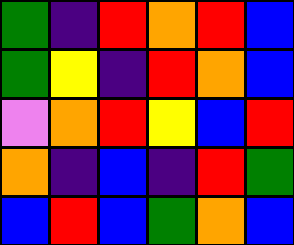[["green", "indigo", "red", "orange", "red", "blue"], ["green", "yellow", "indigo", "red", "orange", "blue"], ["violet", "orange", "red", "yellow", "blue", "red"], ["orange", "indigo", "blue", "indigo", "red", "green"], ["blue", "red", "blue", "green", "orange", "blue"]]